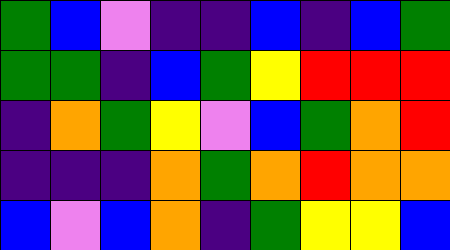[["green", "blue", "violet", "indigo", "indigo", "blue", "indigo", "blue", "green"], ["green", "green", "indigo", "blue", "green", "yellow", "red", "red", "red"], ["indigo", "orange", "green", "yellow", "violet", "blue", "green", "orange", "red"], ["indigo", "indigo", "indigo", "orange", "green", "orange", "red", "orange", "orange"], ["blue", "violet", "blue", "orange", "indigo", "green", "yellow", "yellow", "blue"]]